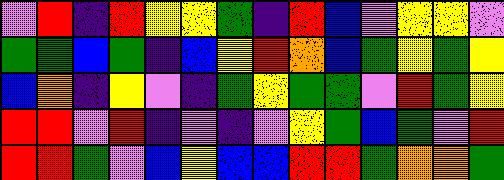[["violet", "red", "indigo", "red", "yellow", "yellow", "green", "indigo", "red", "blue", "violet", "yellow", "yellow", "violet"], ["green", "green", "blue", "green", "indigo", "blue", "yellow", "red", "orange", "blue", "green", "yellow", "green", "yellow"], ["blue", "orange", "indigo", "yellow", "violet", "indigo", "green", "yellow", "green", "green", "violet", "red", "green", "yellow"], ["red", "red", "violet", "red", "indigo", "violet", "indigo", "violet", "yellow", "green", "blue", "green", "violet", "red"], ["red", "red", "green", "violet", "blue", "yellow", "blue", "blue", "red", "red", "green", "orange", "orange", "green"]]